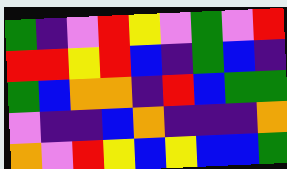[["green", "indigo", "violet", "red", "yellow", "violet", "green", "violet", "red"], ["red", "red", "yellow", "red", "blue", "indigo", "green", "blue", "indigo"], ["green", "blue", "orange", "orange", "indigo", "red", "blue", "green", "green"], ["violet", "indigo", "indigo", "blue", "orange", "indigo", "indigo", "indigo", "orange"], ["orange", "violet", "red", "yellow", "blue", "yellow", "blue", "blue", "green"]]